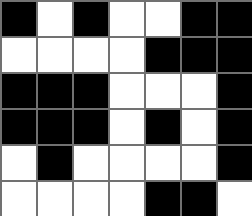[["black", "white", "black", "white", "white", "black", "black"], ["white", "white", "white", "white", "black", "black", "black"], ["black", "black", "black", "white", "white", "white", "black"], ["black", "black", "black", "white", "black", "white", "black"], ["white", "black", "white", "white", "white", "white", "black"], ["white", "white", "white", "white", "black", "black", "white"]]